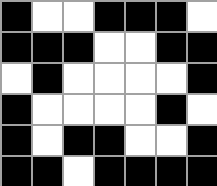[["black", "white", "white", "black", "black", "black", "white"], ["black", "black", "black", "white", "white", "black", "black"], ["white", "black", "white", "white", "white", "white", "black"], ["black", "white", "white", "white", "white", "black", "white"], ["black", "white", "black", "black", "white", "white", "black"], ["black", "black", "white", "black", "black", "black", "black"]]